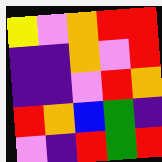[["yellow", "violet", "orange", "red", "red"], ["indigo", "indigo", "orange", "violet", "red"], ["indigo", "indigo", "violet", "red", "orange"], ["red", "orange", "blue", "green", "indigo"], ["violet", "indigo", "red", "green", "red"]]